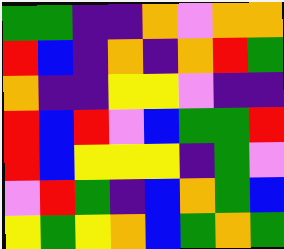[["green", "green", "indigo", "indigo", "orange", "violet", "orange", "orange"], ["red", "blue", "indigo", "orange", "indigo", "orange", "red", "green"], ["orange", "indigo", "indigo", "yellow", "yellow", "violet", "indigo", "indigo"], ["red", "blue", "red", "violet", "blue", "green", "green", "red"], ["red", "blue", "yellow", "yellow", "yellow", "indigo", "green", "violet"], ["violet", "red", "green", "indigo", "blue", "orange", "green", "blue"], ["yellow", "green", "yellow", "orange", "blue", "green", "orange", "green"]]